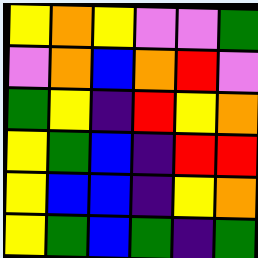[["yellow", "orange", "yellow", "violet", "violet", "green"], ["violet", "orange", "blue", "orange", "red", "violet"], ["green", "yellow", "indigo", "red", "yellow", "orange"], ["yellow", "green", "blue", "indigo", "red", "red"], ["yellow", "blue", "blue", "indigo", "yellow", "orange"], ["yellow", "green", "blue", "green", "indigo", "green"]]